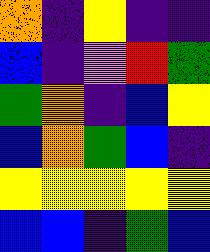[["orange", "indigo", "yellow", "indigo", "indigo"], ["blue", "indigo", "violet", "red", "green"], ["green", "orange", "indigo", "blue", "yellow"], ["blue", "orange", "green", "blue", "indigo"], ["yellow", "yellow", "yellow", "yellow", "yellow"], ["blue", "blue", "indigo", "green", "blue"]]